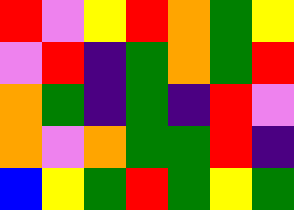[["red", "violet", "yellow", "red", "orange", "green", "yellow"], ["violet", "red", "indigo", "green", "orange", "green", "red"], ["orange", "green", "indigo", "green", "indigo", "red", "violet"], ["orange", "violet", "orange", "green", "green", "red", "indigo"], ["blue", "yellow", "green", "red", "green", "yellow", "green"]]